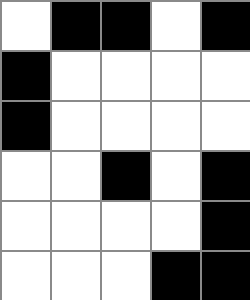[["white", "black", "black", "white", "black"], ["black", "white", "white", "white", "white"], ["black", "white", "white", "white", "white"], ["white", "white", "black", "white", "black"], ["white", "white", "white", "white", "black"], ["white", "white", "white", "black", "black"]]